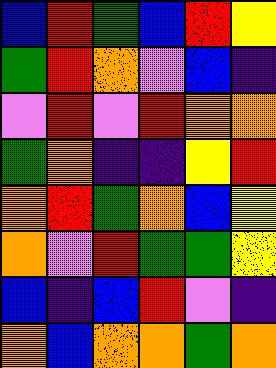[["blue", "red", "green", "blue", "red", "yellow"], ["green", "red", "orange", "violet", "blue", "indigo"], ["violet", "red", "violet", "red", "orange", "orange"], ["green", "orange", "indigo", "indigo", "yellow", "red"], ["orange", "red", "green", "orange", "blue", "yellow"], ["orange", "violet", "red", "green", "green", "yellow"], ["blue", "indigo", "blue", "red", "violet", "indigo"], ["orange", "blue", "orange", "orange", "green", "orange"]]